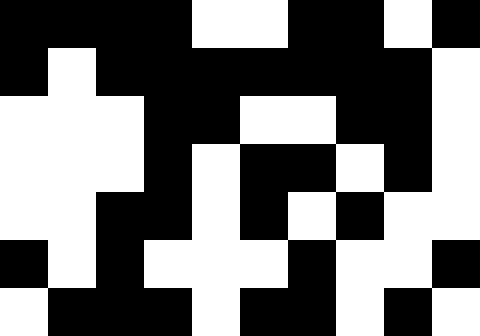[["black", "black", "black", "black", "white", "white", "black", "black", "white", "black"], ["black", "white", "black", "black", "black", "black", "black", "black", "black", "white"], ["white", "white", "white", "black", "black", "white", "white", "black", "black", "white"], ["white", "white", "white", "black", "white", "black", "black", "white", "black", "white"], ["white", "white", "black", "black", "white", "black", "white", "black", "white", "white"], ["black", "white", "black", "white", "white", "white", "black", "white", "white", "black"], ["white", "black", "black", "black", "white", "black", "black", "white", "black", "white"]]